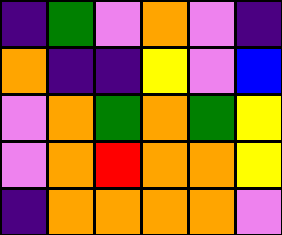[["indigo", "green", "violet", "orange", "violet", "indigo"], ["orange", "indigo", "indigo", "yellow", "violet", "blue"], ["violet", "orange", "green", "orange", "green", "yellow"], ["violet", "orange", "red", "orange", "orange", "yellow"], ["indigo", "orange", "orange", "orange", "orange", "violet"]]